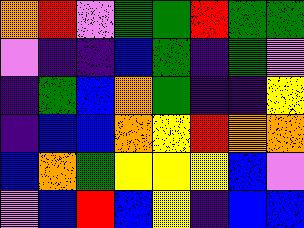[["orange", "red", "violet", "green", "green", "red", "green", "green"], ["violet", "indigo", "indigo", "blue", "green", "indigo", "green", "violet"], ["indigo", "green", "blue", "orange", "green", "indigo", "indigo", "yellow"], ["indigo", "blue", "blue", "orange", "yellow", "red", "orange", "orange"], ["blue", "orange", "green", "yellow", "yellow", "yellow", "blue", "violet"], ["violet", "blue", "red", "blue", "yellow", "indigo", "blue", "blue"]]